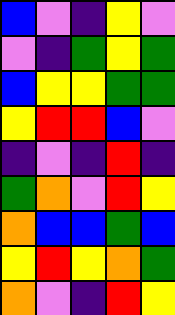[["blue", "violet", "indigo", "yellow", "violet"], ["violet", "indigo", "green", "yellow", "green"], ["blue", "yellow", "yellow", "green", "green"], ["yellow", "red", "red", "blue", "violet"], ["indigo", "violet", "indigo", "red", "indigo"], ["green", "orange", "violet", "red", "yellow"], ["orange", "blue", "blue", "green", "blue"], ["yellow", "red", "yellow", "orange", "green"], ["orange", "violet", "indigo", "red", "yellow"]]